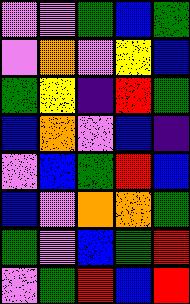[["violet", "violet", "green", "blue", "green"], ["violet", "orange", "violet", "yellow", "blue"], ["green", "yellow", "indigo", "red", "green"], ["blue", "orange", "violet", "blue", "indigo"], ["violet", "blue", "green", "red", "blue"], ["blue", "violet", "orange", "orange", "green"], ["green", "violet", "blue", "green", "red"], ["violet", "green", "red", "blue", "red"]]